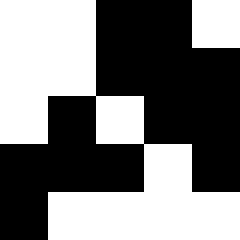[["white", "white", "black", "black", "white"], ["white", "white", "black", "black", "black"], ["white", "black", "white", "black", "black"], ["black", "black", "black", "white", "black"], ["black", "white", "white", "white", "white"]]